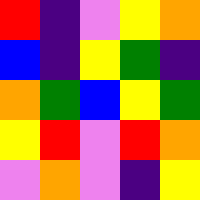[["red", "indigo", "violet", "yellow", "orange"], ["blue", "indigo", "yellow", "green", "indigo"], ["orange", "green", "blue", "yellow", "green"], ["yellow", "red", "violet", "red", "orange"], ["violet", "orange", "violet", "indigo", "yellow"]]